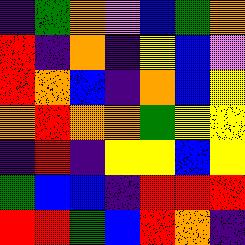[["indigo", "green", "orange", "violet", "blue", "green", "orange"], ["red", "indigo", "orange", "indigo", "yellow", "blue", "violet"], ["red", "orange", "blue", "indigo", "orange", "blue", "yellow"], ["orange", "red", "orange", "orange", "green", "yellow", "yellow"], ["indigo", "red", "indigo", "yellow", "yellow", "blue", "yellow"], ["green", "blue", "blue", "indigo", "red", "red", "red"], ["red", "red", "green", "blue", "red", "orange", "indigo"]]